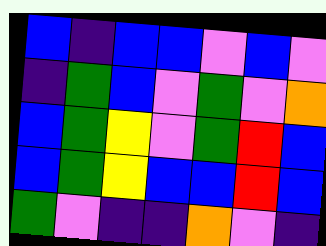[["blue", "indigo", "blue", "blue", "violet", "blue", "violet"], ["indigo", "green", "blue", "violet", "green", "violet", "orange"], ["blue", "green", "yellow", "violet", "green", "red", "blue"], ["blue", "green", "yellow", "blue", "blue", "red", "blue"], ["green", "violet", "indigo", "indigo", "orange", "violet", "indigo"]]